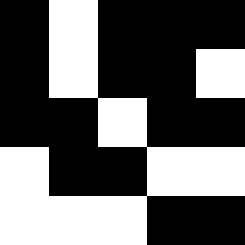[["black", "white", "black", "black", "black"], ["black", "white", "black", "black", "white"], ["black", "black", "white", "black", "black"], ["white", "black", "black", "white", "white"], ["white", "white", "white", "black", "black"]]